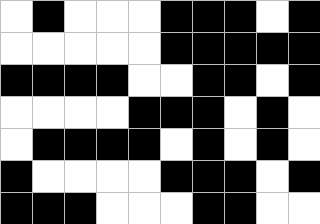[["white", "black", "white", "white", "white", "black", "black", "black", "white", "black"], ["white", "white", "white", "white", "white", "black", "black", "black", "black", "black"], ["black", "black", "black", "black", "white", "white", "black", "black", "white", "black"], ["white", "white", "white", "white", "black", "black", "black", "white", "black", "white"], ["white", "black", "black", "black", "black", "white", "black", "white", "black", "white"], ["black", "white", "white", "white", "white", "black", "black", "black", "white", "black"], ["black", "black", "black", "white", "white", "white", "black", "black", "white", "white"]]